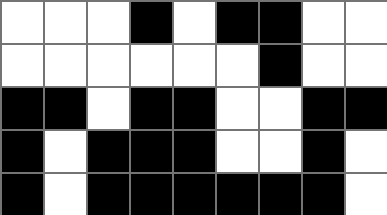[["white", "white", "white", "black", "white", "black", "black", "white", "white"], ["white", "white", "white", "white", "white", "white", "black", "white", "white"], ["black", "black", "white", "black", "black", "white", "white", "black", "black"], ["black", "white", "black", "black", "black", "white", "white", "black", "white"], ["black", "white", "black", "black", "black", "black", "black", "black", "white"]]